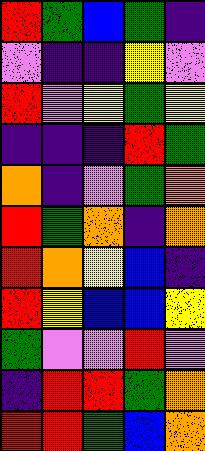[["red", "green", "blue", "green", "indigo"], ["violet", "indigo", "indigo", "yellow", "violet"], ["red", "violet", "yellow", "green", "yellow"], ["indigo", "indigo", "indigo", "red", "green"], ["orange", "indigo", "violet", "green", "orange"], ["red", "green", "orange", "indigo", "orange"], ["red", "orange", "yellow", "blue", "indigo"], ["red", "yellow", "blue", "blue", "yellow"], ["green", "violet", "violet", "red", "violet"], ["indigo", "red", "red", "green", "orange"], ["red", "red", "green", "blue", "orange"]]